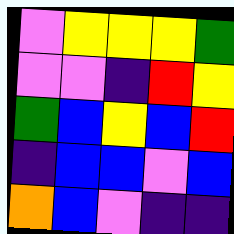[["violet", "yellow", "yellow", "yellow", "green"], ["violet", "violet", "indigo", "red", "yellow"], ["green", "blue", "yellow", "blue", "red"], ["indigo", "blue", "blue", "violet", "blue"], ["orange", "blue", "violet", "indigo", "indigo"]]